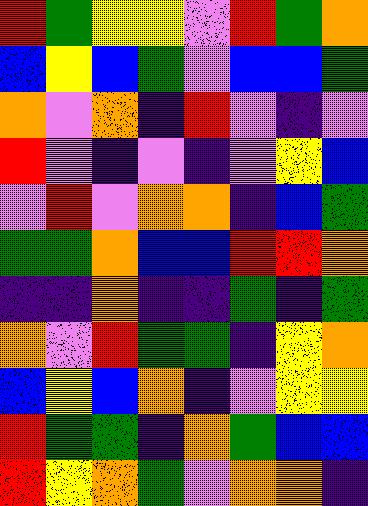[["red", "green", "yellow", "yellow", "violet", "red", "green", "orange"], ["blue", "yellow", "blue", "green", "violet", "blue", "blue", "green"], ["orange", "violet", "orange", "indigo", "red", "violet", "indigo", "violet"], ["red", "violet", "indigo", "violet", "indigo", "violet", "yellow", "blue"], ["violet", "red", "violet", "orange", "orange", "indigo", "blue", "green"], ["green", "green", "orange", "blue", "blue", "red", "red", "orange"], ["indigo", "indigo", "orange", "indigo", "indigo", "green", "indigo", "green"], ["orange", "violet", "red", "green", "green", "indigo", "yellow", "orange"], ["blue", "yellow", "blue", "orange", "indigo", "violet", "yellow", "yellow"], ["red", "green", "green", "indigo", "orange", "green", "blue", "blue"], ["red", "yellow", "orange", "green", "violet", "orange", "orange", "indigo"]]